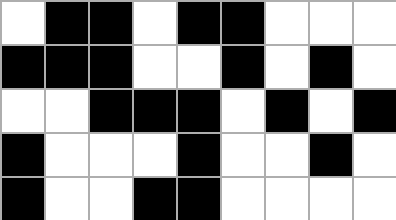[["white", "black", "black", "white", "black", "black", "white", "white", "white"], ["black", "black", "black", "white", "white", "black", "white", "black", "white"], ["white", "white", "black", "black", "black", "white", "black", "white", "black"], ["black", "white", "white", "white", "black", "white", "white", "black", "white"], ["black", "white", "white", "black", "black", "white", "white", "white", "white"]]